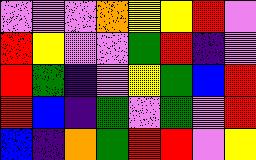[["violet", "violet", "violet", "orange", "yellow", "yellow", "red", "violet"], ["red", "yellow", "violet", "violet", "green", "red", "indigo", "violet"], ["red", "green", "indigo", "violet", "yellow", "green", "blue", "red"], ["red", "blue", "indigo", "green", "violet", "green", "violet", "red"], ["blue", "indigo", "orange", "green", "red", "red", "violet", "yellow"]]